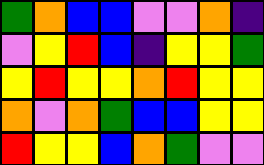[["green", "orange", "blue", "blue", "violet", "violet", "orange", "indigo"], ["violet", "yellow", "red", "blue", "indigo", "yellow", "yellow", "green"], ["yellow", "red", "yellow", "yellow", "orange", "red", "yellow", "yellow"], ["orange", "violet", "orange", "green", "blue", "blue", "yellow", "yellow"], ["red", "yellow", "yellow", "blue", "orange", "green", "violet", "violet"]]